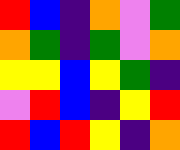[["red", "blue", "indigo", "orange", "violet", "green"], ["orange", "green", "indigo", "green", "violet", "orange"], ["yellow", "yellow", "blue", "yellow", "green", "indigo"], ["violet", "red", "blue", "indigo", "yellow", "red"], ["red", "blue", "red", "yellow", "indigo", "orange"]]